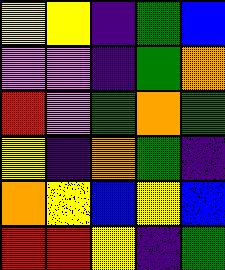[["yellow", "yellow", "indigo", "green", "blue"], ["violet", "violet", "indigo", "green", "orange"], ["red", "violet", "green", "orange", "green"], ["yellow", "indigo", "orange", "green", "indigo"], ["orange", "yellow", "blue", "yellow", "blue"], ["red", "red", "yellow", "indigo", "green"]]